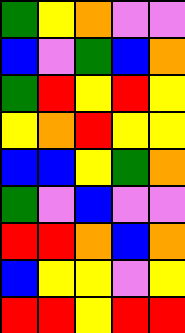[["green", "yellow", "orange", "violet", "violet"], ["blue", "violet", "green", "blue", "orange"], ["green", "red", "yellow", "red", "yellow"], ["yellow", "orange", "red", "yellow", "yellow"], ["blue", "blue", "yellow", "green", "orange"], ["green", "violet", "blue", "violet", "violet"], ["red", "red", "orange", "blue", "orange"], ["blue", "yellow", "yellow", "violet", "yellow"], ["red", "red", "yellow", "red", "red"]]